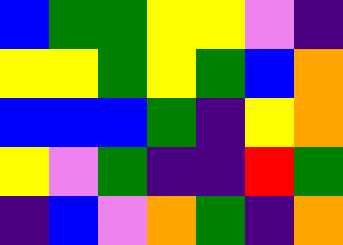[["blue", "green", "green", "yellow", "yellow", "violet", "indigo"], ["yellow", "yellow", "green", "yellow", "green", "blue", "orange"], ["blue", "blue", "blue", "green", "indigo", "yellow", "orange"], ["yellow", "violet", "green", "indigo", "indigo", "red", "green"], ["indigo", "blue", "violet", "orange", "green", "indigo", "orange"]]